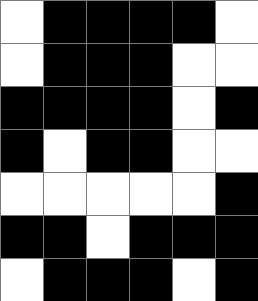[["white", "black", "black", "black", "black", "white"], ["white", "black", "black", "black", "white", "white"], ["black", "black", "black", "black", "white", "black"], ["black", "white", "black", "black", "white", "white"], ["white", "white", "white", "white", "white", "black"], ["black", "black", "white", "black", "black", "black"], ["white", "black", "black", "black", "white", "black"]]